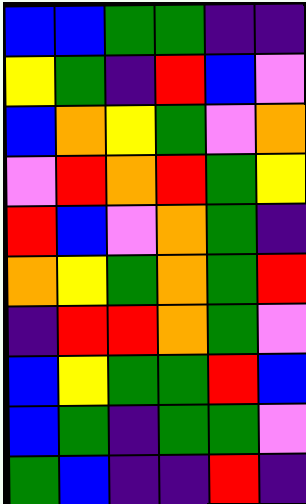[["blue", "blue", "green", "green", "indigo", "indigo"], ["yellow", "green", "indigo", "red", "blue", "violet"], ["blue", "orange", "yellow", "green", "violet", "orange"], ["violet", "red", "orange", "red", "green", "yellow"], ["red", "blue", "violet", "orange", "green", "indigo"], ["orange", "yellow", "green", "orange", "green", "red"], ["indigo", "red", "red", "orange", "green", "violet"], ["blue", "yellow", "green", "green", "red", "blue"], ["blue", "green", "indigo", "green", "green", "violet"], ["green", "blue", "indigo", "indigo", "red", "indigo"]]